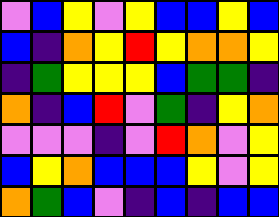[["violet", "blue", "yellow", "violet", "yellow", "blue", "blue", "yellow", "blue"], ["blue", "indigo", "orange", "yellow", "red", "yellow", "orange", "orange", "yellow"], ["indigo", "green", "yellow", "yellow", "yellow", "blue", "green", "green", "indigo"], ["orange", "indigo", "blue", "red", "violet", "green", "indigo", "yellow", "orange"], ["violet", "violet", "violet", "indigo", "violet", "red", "orange", "violet", "yellow"], ["blue", "yellow", "orange", "blue", "blue", "blue", "yellow", "violet", "yellow"], ["orange", "green", "blue", "violet", "indigo", "blue", "indigo", "blue", "blue"]]